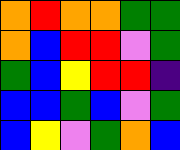[["orange", "red", "orange", "orange", "green", "green"], ["orange", "blue", "red", "red", "violet", "green"], ["green", "blue", "yellow", "red", "red", "indigo"], ["blue", "blue", "green", "blue", "violet", "green"], ["blue", "yellow", "violet", "green", "orange", "blue"]]